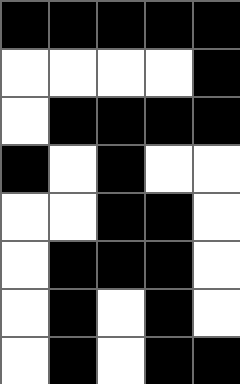[["black", "black", "black", "black", "black"], ["white", "white", "white", "white", "black"], ["white", "black", "black", "black", "black"], ["black", "white", "black", "white", "white"], ["white", "white", "black", "black", "white"], ["white", "black", "black", "black", "white"], ["white", "black", "white", "black", "white"], ["white", "black", "white", "black", "black"]]